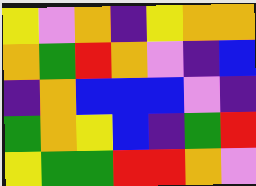[["yellow", "violet", "orange", "indigo", "yellow", "orange", "orange"], ["orange", "green", "red", "orange", "violet", "indigo", "blue"], ["indigo", "orange", "blue", "blue", "blue", "violet", "indigo"], ["green", "orange", "yellow", "blue", "indigo", "green", "red"], ["yellow", "green", "green", "red", "red", "orange", "violet"]]